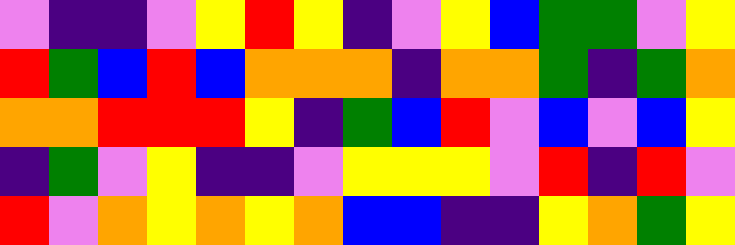[["violet", "indigo", "indigo", "violet", "yellow", "red", "yellow", "indigo", "violet", "yellow", "blue", "green", "green", "violet", "yellow"], ["red", "green", "blue", "red", "blue", "orange", "orange", "orange", "indigo", "orange", "orange", "green", "indigo", "green", "orange"], ["orange", "orange", "red", "red", "red", "yellow", "indigo", "green", "blue", "red", "violet", "blue", "violet", "blue", "yellow"], ["indigo", "green", "violet", "yellow", "indigo", "indigo", "violet", "yellow", "yellow", "yellow", "violet", "red", "indigo", "red", "violet"], ["red", "violet", "orange", "yellow", "orange", "yellow", "orange", "blue", "blue", "indigo", "indigo", "yellow", "orange", "green", "yellow"]]